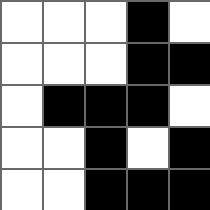[["white", "white", "white", "black", "white"], ["white", "white", "white", "black", "black"], ["white", "black", "black", "black", "white"], ["white", "white", "black", "white", "black"], ["white", "white", "black", "black", "black"]]